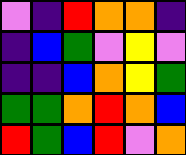[["violet", "indigo", "red", "orange", "orange", "indigo"], ["indigo", "blue", "green", "violet", "yellow", "violet"], ["indigo", "indigo", "blue", "orange", "yellow", "green"], ["green", "green", "orange", "red", "orange", "blue"], ["red", "green", "blue", "red", "violet", "orange"]]